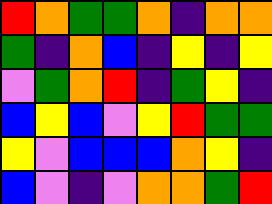[["red", "orange", "green", "green", "orange", "indigo", "orange", "orange"], ["green", "indigo", "orange", "blue", "indigo", "yellow", "indigo", "yellow"], ["violet", "green", "orange", "red", "indigo", "green", "yellow", "indigo"], ["blue", "yellow", "blue", "violet", "yellow", "red", "green", "green"], ["yellow", "violet", "blue", "blue", "blue", "orange", "yellow", "indigo"], ["blue", "violet", "indigo", "violet", "orange", "orange", "green", "red"]]